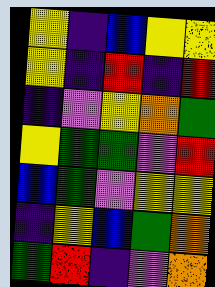[["yellow", "indigo", "blue", "yellow", "yellow"], ["yellow", "indigo", "red", "indigo", "red"], ["indigo", "violet", "yellow", "orange", "green"], ["yellow", "green", "green", "violet", "red"], ["blue", "green", "violet", "yellow", "yellow"], ["indigo", "yellow", "blue", "green", "orange"], ["green", "red", "indigo", "violet", "orange"]]